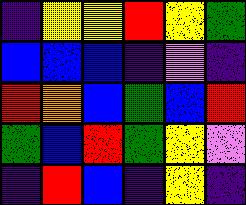[["indigo", "yellow", "yellow", "red", "yellow", "green"], ["blue", "blue", "blue", "indigo", "violet", "indigo"], ["red", "orange", "blue", "green", "blue", "red"], ["green", "blue", "red", "green", "yellow", "violet"], ["indigo", "red", "blue", "indigo", "yellow", "indigo"]]